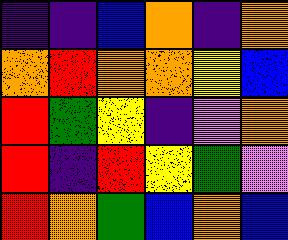[["indigo", "indigo", "blue", "orange", "indigo", "orange"], ["orange", "red", "orange", "orange", "yellow", "blue"], ["red", "green", "yellow", "indigo", "violet", "orange"], ["red", "indigo", "red", "yellow", "green", "violet"], ["red", "orange", "green", "blue", "orange", "blue"]]